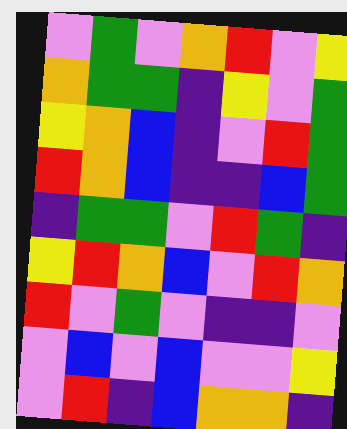[["violet", "green", "violet", "orange", "red", "violet", "yellow"], ["orange", "green", "green", "indigo", "yellow", "violet", "green"], ["yellow", "orange", "blue", "indigo", "violet", "red", "green"], ["red", "orange", "blue", "indigo", "indigo", "blue", "green"], ["indigo", "green", "green", "violet", "red", "green", "indigo"], ["yellow", "red", "orange", "blue", "violet", "red", "orange"], ["red", "violet", "green", "violet", "indigo", "indigo", "violet"], ["violet", "blue", "violet", "blue", "violet", "violet", "yellow"], ["violet", "red", "indigo", "blue", "orange", "orange", "indigo"]]